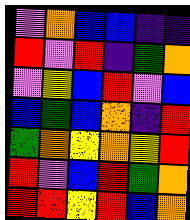[["violet", "orange", "blue", "blue", "indigo", "indigo"], ["red", "violet", "red", "indigo", "green", "orange"], ["violet", "yellow", "blue", "red", "violet", "blue"], ["blue", "green", "blue", "orange", "indigo", "red"], ["green", "orange", "yellow", "orange", "yellow", "red"], ["red", "violet", "blue", "red", "green", "orange"], ["red", "red", "yellow", "red", "blue", "orange"]]